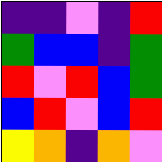[["indigo", "indigo", "violet", "indigo", "red"], ["green", "blue", "blue", "indigo", "green"], ["red", "violet", "red", "blue", "green"], ["blue", "red", "violet", "blue", "red"], ["yellow", "orange", "indigo", "orange", "violet"]]